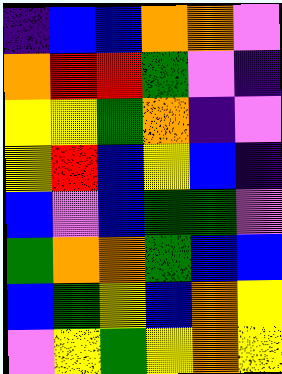[["indigo", "blue", "blue", "orange", "orange", "violet"], ["orange", "red", "red", "green", "violet", "indigo"], ["yellow", "yellow", "green", "orange", "indigo", "violet"], ["yellow", "red", "blue", "yellow", "blue", "indigo"], ["blue", "violet", "blue", "green", "green", "violet"], ["green", "orange", "orange", "green", "blue", "blue"], ["blue", "green", "yellow", "blue", "orange", "yellow"], ["violet", "yellow", "green", "yellow", "orange", "yellow"]]